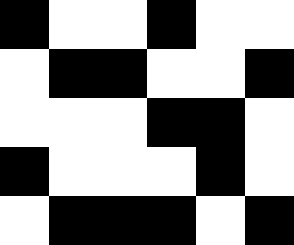[["black", "white", "white", "black", "white", "white"], ["white", "black", "black", "white", "white", "black"], ["white", "white", "white", "black", "black", "white"], ["black", "white", "white", "white", "black", "white"], ["white", "black", "black", "black", "white", "black"]]